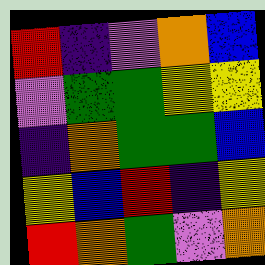[["red", "indigo", "violet", "orange", "blue"], ["violet", "green", "green", "yellow", "yellow"], ["indigo", "orange", "green", "green", "blue"], ["yellow", "blue", "red", "indigo", "yellow"], ["red", "orange", "green", "violet", "orange"]]